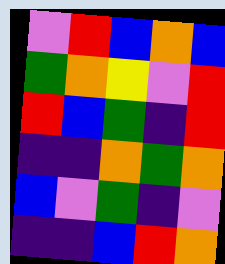[["violet", "red", "blue", "orange", "blue"], ["green", "orange", "yellow", "violet", "red"], ["red", "blue", "green", "indigo", "red"], ["indigo", "indigo", "orange", "green", "orange"], ["blue", "violet", "green", "indigo", "violet"], ["indigo", "indigo", "blue", "red", "orange"]]